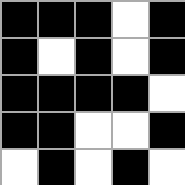[["black", "black", "black", "white", "black"], ["black", "white", "black", "white", "black"], ["black", "black", "black", "black", "white"], ["black", "black", "white", "white", "black"], ["white", "black", "white", "black", "white"]]